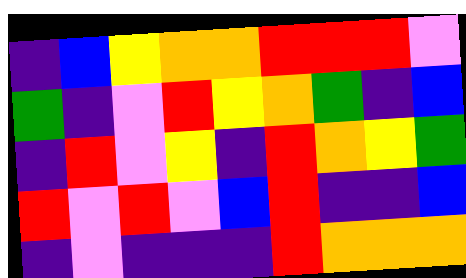[["indigo", "blue", "yellow", "orange", "orange", "red", "red", "red", "violet"], ["green", "indigo", "violet", "red", "yellow", "orange", "green", "indigo", "blue"], ["indigo", "red", "violet", "yellow", "indigo", "red", "orange", "yellow", "green"], ["red", "violet", "red", "violet", "blue", "red", "indigo", "indigo", "blue"], ["indigo", "violet", "indigo", "indigo", "indigo", "red", "orange", "orange", "orange"]]